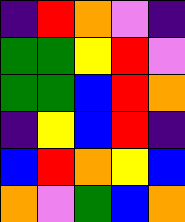[["indigo", "red", "orange", "violet", "indigo"], ["green", "green", "yellow", "red", "violet"], ["green", "green", "blue", "red", "orange"], ["indigo", "yellow", "blue", "red", "indigo"], ["blue", "red", "orange", "yellow", "blue"], ["orange", "violet", "green", "blue", "orange"]]